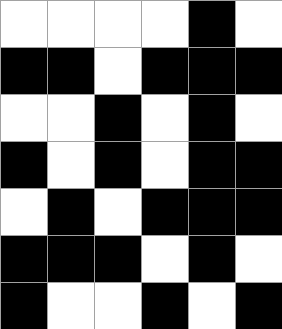[["white", "white", "white", "white", "black", "white"], ["black", "black", "white", "black", "black", "black"], ["white", "white", "black", "white", "black", "white"], ["black", "white", "black", "white", "black", "black"], ["white", "black", "white", "black", "black", "black"], ["black", "black", "black", "white", "black", "white"], ["black", "white", "white", "black", "white", "black"]]